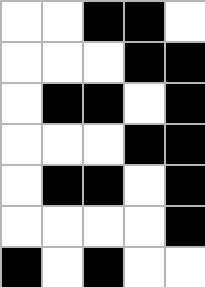[["white", "white", "black", "black", "white"], ["white", "white", "white", "black", "black"], ["white", "black", "black", "white", "black"], ["white", "white", "white", "black", "black"], ["white", "black", "black", "white", "black"], ["white", "white", "white", "white", "black"], ["black", "white", "black", "white", "white"]]